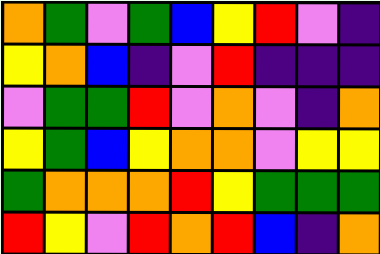[["orange", "green", "violet", "green", "blue", "yellow", "red", "violet", "indigo"], ["yellow", "orange", "blue", "indigo", "violet", "red", "indigo", "indigo", "indigo"], ["violet", "green", "green", "red", "violet", "orange", "violet", "indigo", "orange"], ["yellow", "green", "blue", "yellow", "orange", "orange", "violet", "yellow", "yellow"], ["green", "orange", "orange", "orange", "red", "yellow", "green", "green", "green"], ["red", "yellow", "violet", "red", "orange", "red", "blue", "indigo", "orange"]]